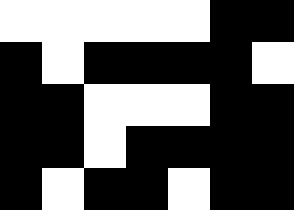[["white", "white", "white", "white", "white", "black", "black"], ["black", "white", "black", "black", "black", "black", "white"], ["black", "black", "white", "white", "white", "black", "black"], ["black", "black", "white", "black", "black", "black", "black"], ["black", "white", "black", "black", "white", "black", "black"]]